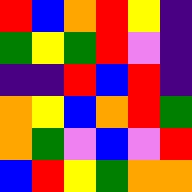[["red", "blue", "orange", "red", "yellow", "indigo"], ["green", "yellow", "green", "red", "violet", "indigo"], ["indigo", "indigo", "red", "blue", "red", "indigo"], ["orange", "yellow", "blue", "orange", "red", "green"], ["orange", "green", "violet", "blue", "violet", "red"], ["blue", "red", "yellow", "green", "orange", "orange"]]